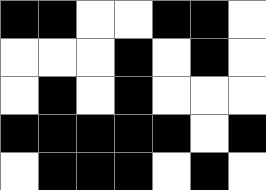[["black", "black", "white", "white", "black", "black", "white"], ["white", "white", "white", "black", "white", "black", "white"], ["white", "black", "white", "black", "white", "white", "white"], ["black", "black", "black", "black", "black", "white", "black"], ["white", "black", "black", "black", "white", "black", "white"]]